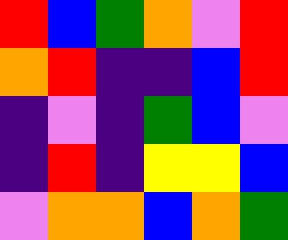[["red", "blue", "green", "orange", "violet", "red"], ["orange", "red", "indigo", "indigo", "blue", "red"], ["indigo", "violet", "indigo", "green", "blue", "violet"], ["indigo", "red", "indigo", "yellow", "yellow", "blue"], ["violet", "orange", "orange", "blue", "orange", "green"]]